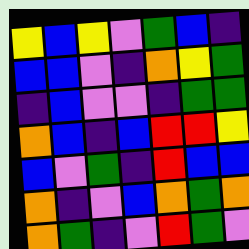[["yellow", "blue", "yellow", "violet", "green", "blue", "indigo"], ["blue", "blue", "violet", "indigo", "orange", "yellow", "green"], ["indigo", "blue", "violet", "violet", "indigo", "green", "green"], ["orange", "blue", "indigo", "blue", "red", "red", "yellow"], ["blue", "violet", "green", "indigo", "red", "blue", "blue"], ["orange", "indigo", "violet", "blue", "orange", "green", "orange"], ["orange", "green", "indigo", "violet", "red", "green", "violet"]]